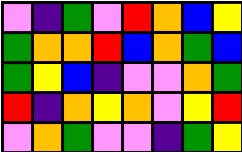[["violet", "indigo", "green", "violet", "red", "orange", "blue", "yellow"], ["green", "orange", "orange", "red", "blue", "orange", "green", "blue"], ["green", "yellow", "blue", "indigo", "violet", "violet", "orange", "green"], ["red", "indigo", "orange", "yellow", "orange", "violet", "yellow", "red"], ["violet", "orange", "green", "violet", "violet", "indigo", "green", "yellow"]]